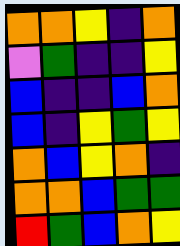[["orange", "orange", "yellow", "indigo", "orange"], ["violet", "green", "indigo", "indigo", "yellow"], ["blue", "indigo", "indigo", "blue", "orange"], ["blue", "indigo", "yellow", "green", "yellow"], ["orange", "blue", "yellow", "orange", "indigo"], ["orange", "orange", "blue", "green", "green"], ["red", "green", "blue", "orange", "yellow"]]